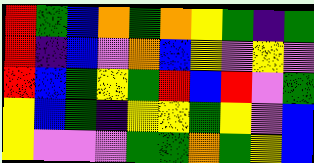[["red", "green", "blue", "orange", "green", "orange", "yellow", "green", "indigo", "green"], ["red", "indigo", "blue", "violet", "orange", "blue", "yellow", "violet", "yellow", "violet"], ["red", "blue", "green", "yellow", "green", "red", "blue", "red", "violet", "green"], ["yellow", "blue", "green", "indigo", "yellow", "yellow", "green", "yellow", "violet", "blue"], ["yellow", "violet", "violet", "violet", "green", "green", "orange", "green", "yellow", "blue"]]